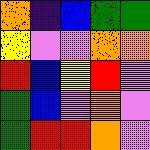[["orange", "indigo", "blue", "green", "green"], ["yellow", "violet", "violet", "orange", "orange"], ["red", "blue", "yellow", "red", "violet"], ["green", "blue", "violet", "orange", "violet"], ["green", "red", "red", "orange", "violet"]]